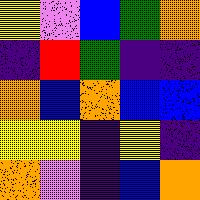[["yellow", "violet", "blue", "green", "orange"], ["indigo", "red", "green", "indigo", "indigo"], ["orange", "blue", "orange", "blue", "blue"], ["yellow", "yellow", "indigo", "yellow", "indigo"], ["orange", "violet", "indigo", "blue", "orange"]]